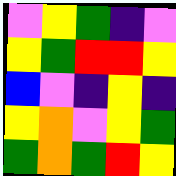[["violet", "yellow", "green", "indigo", "violet"], ["yellow", "green", "red", "red", "yellow"], ["blue", "violet", "indigo", "yellow", "indigo"], ["yellow", "orange", "violet", "yellow", "green"], ["green", "orange", "green", "red", "yellow"]]